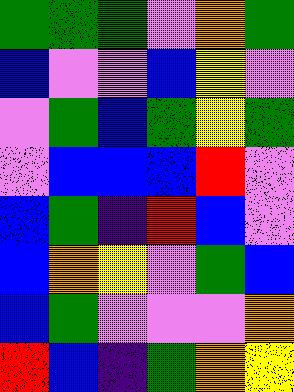[["green", "green", "green", "violet", "orange", "green"], ["blue", "violet", "violet", "blue", "yellow", "violet"], ["violet", "green", "blue", "green", "yellow", "green"], ["violet", "blue", "blue", "blue", "red", "violet"], ["blue", "green", "indigo", "red", "blue", "violet"], ["blue", "orange", "yellow", "violet", "green", "blue"], ["blue", "green", "violet", "violet", "violet", "orange"], ["red", "blue", "indigo", "green", "orange", "yellow"]]